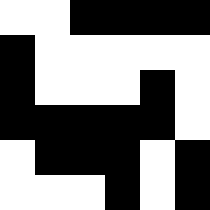[["white", "white", "black", "black", "black", "black"], ["black", "white", "white", "white", "white", "white"], ["black", "white", "white", "white", "black", "white"], ["black", "black", "black", "black", "black", "white"], ["white", "black", "black", "black", "white", "black"], ["white", "white", "white", "black", "white", "black"]]